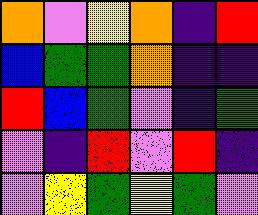[["orange", "violet", "yellow", "orange", "indigo", "red"], ["blue", "green", "green", "orange", "indigo", "indigo"], ["red", "blue", "green", "violet", "indigo", "green"], ["violet", "indigo", "red", "violet", "red", "indigo"], ["violet", "yellow", "green", "yellow", "green", "violet"]]